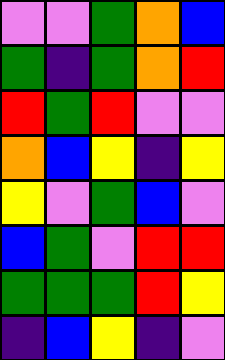[["violet", "violet", "green", "orange", "blue"], ["green", "indigo", "green", "orange", "red"], ["red", "green", "red", "violet", "violet"], ["orange", "blue", "yellow", "indigo", "yellow"], ["yellow", "violet", "green", "blue", "violet"], ["blue", "green", "violet", "red", "red"], ["green", "green", "green", "red", "yellow"], ["indigo", "blue", "yellow", "indigo", "violet"]]